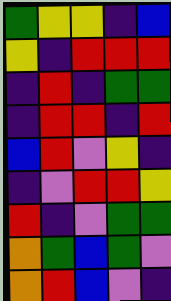[["green", "yellow", "yellow", "indigo", "blue"], ["yellow", "indigo", "red", "red", "red"], ["indigo", "red", "indigo", "green", "green"], ["indigo", "red", "red", "indigo", "red"], ["blue", "red", "violet", "yellow", "indigo"], ["indigo", "violet", "red", "red", "yellow"], ["red", "indigo", "violet", "green", "green"], ["orange", "green", "blue", "green", "violet"], ["orange", "red", "blue", "violet", "indigo"]]